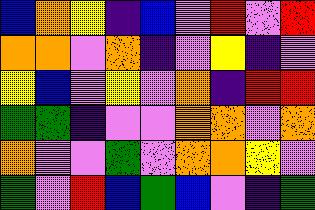[["blue", "orange", "yellow", "indigo", "blue", "violet", "red", "violet", "red"], ["orange", "orange", "violet", "orange", "indigo", "violet", "yellow", "indigo", "violet"], ["yellow", "blue", "violet", "yellow", "violet", "orange", "indigo", "red", "red"], ["green", "green", "indigo", "violet", "violet", "orange", "orange", "violet", "orange"], ["orange", "violet", "violet", "green", "violet", "orange", "orange", "yellow", "violet"], ["green", "violet", "red", "blue", "green", "blue", "violet", "indigo", "green"]]